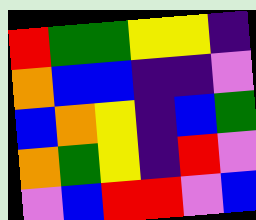[["red", "green", "green", "yellow", "yellow", "indigo"], ["orange", "blue", "blue", "indigo", "indigo", "violet"], ["blue", "orange", "yellow", "indigo", "blue", "green"], ["orange", "green", "yellow", "indigo", "red", "violet"], ["violet", "blue", "red", "red", "violet", "blue"]]